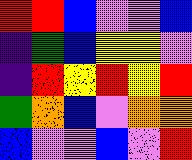[["red", "red", "blue", "violet", "violet", "blue"], ["indigo", "green", "blue", "yellow", "yellow", "violet"], ["indigo", "red", "yellow", "red", "yellow", "red"], ["green", "orange", "blue", "violet", "orange", "orange"], ["blue", "violet", "violet", "blue", "violet", "red"]]